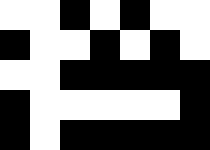[["white", "white", "black", "white", "black", "white", "white"], ["black", "white", "white", "black", "white", "black", "white"], ["white", "white", "black", "black", "black", "black", "black"], ["black", "white", "white", "white", "white", "white", "black"], ["black", "white", "black", "black", "black", "black", "black"]]